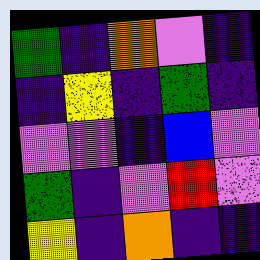[["green", "indigo", "orange", "violet", "indigo"], ["indigo", "yellow", "indigo", "green", "indigo"], ["violet", "violet", "indigo", "blue", "violet"], ["green", "indigo", "violet", "red", "violet"], ["yellow", "indigo", "orange", "indigo", "indigo"]]